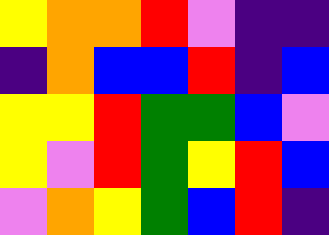[["yellow", "orange", "orange", "red", "violet", "indigo", "indigo"], ["indigo", "orange", "blue", "blue", "red", "indigo", "blue"], ["yellow", "yellow", "red", "green", "green", "blue", "violet"], ["yellow", "violet", "red", "green", "yellow", "red", "blue"], ["violet", "orange", "yellow", "green", "blue", "red", "indigo"]]